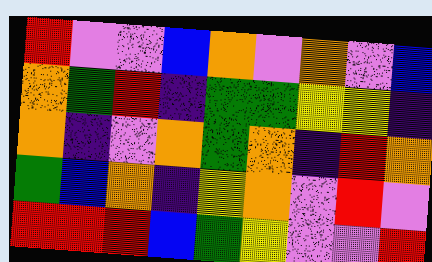[["red", "violet", "violet", "blue", "orange", "violet", "orange", "violet", "blue"], ["orange", "green", "red", "indigo", "green", "green", "yellow", "yellow", "indigo"], ["orange", "indigo", "violet", "orange", "green", "orange", "indigo", "red", "orange"], ["green", "blue", "orange", "indigo", "yellow", "orange", "violet", "red", "violet"], ["red", "red", "red", "blue", "green", "yellow", "violet", "violet", "red"]]